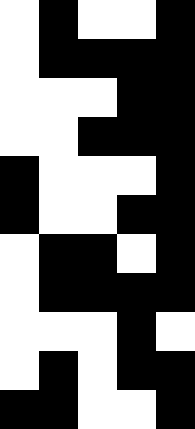[["white", "black", "white", "white", "black"], ["white", "black", "black", "black", "black"], ["white", "white", "white", "black", "black"], ["white", "white", "black", "black", "black"], ["black", "white", "white", "white", "black"], ["black", "white", "white", "black", "black"], ["white", "black", "black", "white", "black"], ["white", "black", "black", "black", "black"], ["white", "white", "white", "black", "white"], ["white", "black", "white", "black", "black"], ["black", "black", "white", "white", "black"]]